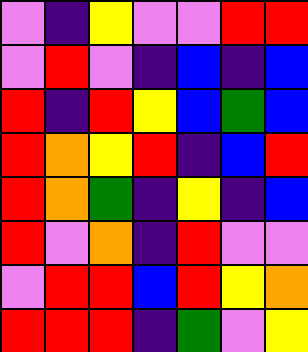[["violet", "indigo", "yellow", "violet", "violet", "red", "red"], ["violet", "red", "violet", "indigo", "blue", "indigo", "blue"], ["red", "indigo", "red", "yellow", "blue", "green", "blue"], ["red", "orange", "yellow", "red", "indigo", "blue", "red"], ["red", "orange", "green", "indigo", "yellow", "indigo", "blue"], ["red", "violet", "orange", "indigo", "red", "violet", "violet"], ["violet", "red", "red", "blue", "red", "yellow", "orange"], ["red", "red", "red", "indigo", "green", "violet", "yellow"]]